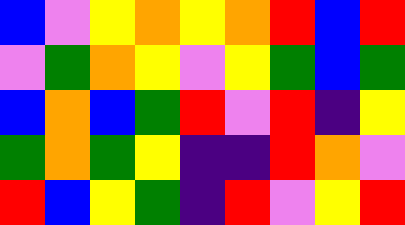[["blue", "violet", "yellow", "orange", "yellow", "orange", "red", "blue", "red"], ["violet", "green", "orange", "yellow", "violet", "yellow", "green", "blue", "green"], ["blue", "orange", "blue", "green", "red", "violet", "red", "indigo", "yellow"], ["green", "orange", "green", "yellow", "indigo", "indigo", "red", "orange", "violet"], ["red", "blue", "yellow", "green", "indigo", "red", "violet", "yellow", "red"]]